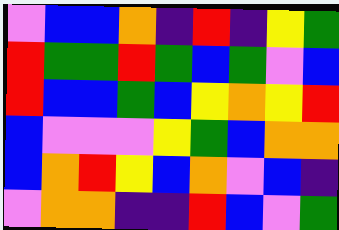[["violet", "blue", "blue", "orange", "indigo", "red", "indigo", "yellow", "green"], ["red", "green", "green", "red", "green", "blue", "green", "violet", "blue"], ["red", "blue", "blue", "green", "blue", "yellow", "orange", "yellow", "red"], ["blue", "violet", "violet", "violet", "yellow", "green", "blue", "orange", "orange"], ["blue", "orange", "red", "yellow", "blue", "orange", "violet", "blue", "indigo"], ["violet", "orange", "orange", "indigo", "indigo", "red", "blue", "violet", "green"]]